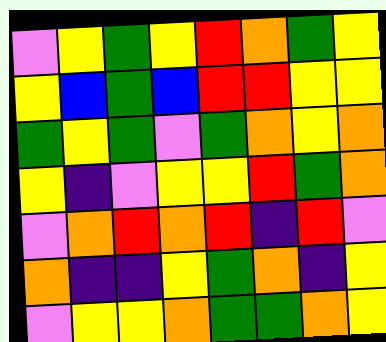[["violet", "yellow", "green", "yellow", "red", "orange", "green", "yellow"], ["yellow", "blue", "green", "blue", "red", "red", "yellow", "yellow"], ["green", "yellow", "green", "violet", "green", "orange", "yellow", "orange"], ["yellow", "indigo", "violet", "yellow", "yellow", "red", "green", "orange"], ["violet", "orange", "red", "orange", "red", "indigo", "red", "violet"], ["orange", "indigo", "indigo", "yellow", "green", "orange", "indigo", "yellow"], ["violet", "yellow", "yellow", "orange", "green", "green", "orange", "yellow"]]